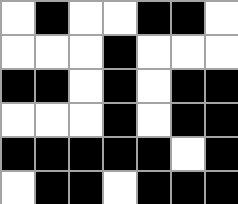[["white", "black", "white", "white", "black", "black", "white"], ["white", "white", "white", "black", "white", "white", "white"], ["black", "black", "white", "black", "white", "black", "black"], ["white", "white", "white", "black", "white", "black", "black"], ["black", "black", "black", "black", "black", "white", "black"], ["white", "black", "black", "white", "black", "black", "black"]]